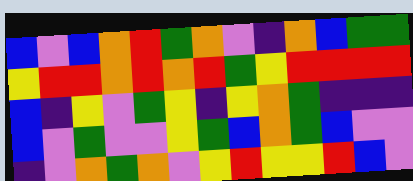[["blue", "violet", "blue", "orange", "red", "green", "orange", "violet", "indigo", "orange", "blue", "green", "green"], ["yellow", "red", "red", "orange", "red", "orange", "red", "green", "yellow", "red", "red", "red", "red"], ["blue", "indigo", "yellow", "violet", "green", "yellow", "indigo", "yellow", "orange", "green", "indigo", "indigo", "indigo"], ["blue", "violet", "green", "violet", "violet", "yellow", "green", "blue", "orange", "green", "blue", "violet", "violet"], ["indigo", "violet", "orange", "green", "orange", "violet", "yellow", "red", "yellow", "yellow", "red", "blue", "violet"]]